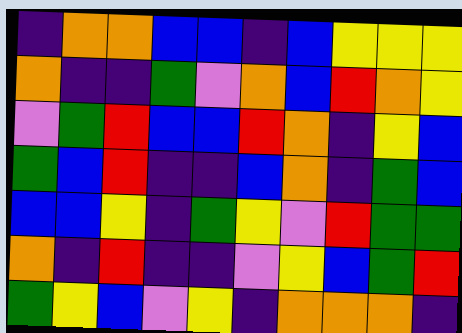[["indigo", "orange", "orange", "blue", "blue", "indigo", "blue", "yellow", "yellow", "yellow"], ["orange", "indigo", "indigo", "green", "violet", "orange", "blue", "red", "orange", "yellow"], ["violet", "green", "red", "blue", "blue", "red", "orange", "indigo", "yellow", "blue"], ["green", "blue", "red", "indigo", "indigo", "blue", "orange", "indigo", "green", "blue"], ["blue", "blue", "yellow", "indigo", "green", "yellow", "violet", "red", "green", "green"], ["orange", "indigo", "red", "indigo", "indigo", "violet", "yellow", "blue", "green", "red"], ["green", "yellow", "blue", "violet", "yellow", "indigo", "orange", "orange", "orange", "indigo"]]